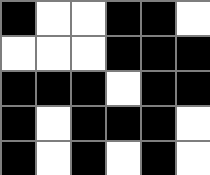[["black", "white", "white", "black", "black", "white"], ["white", "white", "white", "black", "black", "black"], ["black", "black", "black", "white", "black", "black"], ["black", "white", "black", "black", "black", "white"], ["black", "white", "black", "white", "black", "white"]]